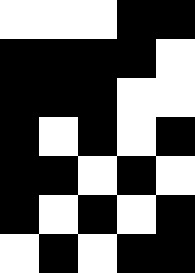[["white", "white", "white", "black", "black"], ["black", "black", "black", "black", "white"], ["black", "black", "black", "white", "white"], ["black", "white", "black", "white", "black"], ["black", "black", "white", "black", "white"], ["black", "white", "black", "white", "black"], ["white", "black", "white", "black", "black"]]